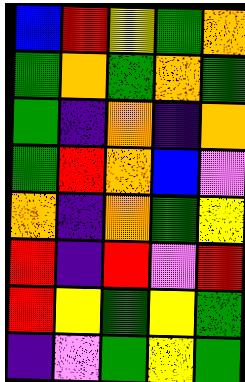[["blue", "red", "yellow", "green", "orange"], ["green", "orange", "green", "orange", "green"], ["green", "indigo", "orange", "indigo", "orange"], ["green", "red", "orange", "blue", "violet"], ["orange", "indigo", "orange", "green", "yellow"], ["red", "indigo", "red", "violet", "red"], ["red", "yellow", "green", "yellow", "green"], ["indigo", "violet", "green", "yellow", "green"]]